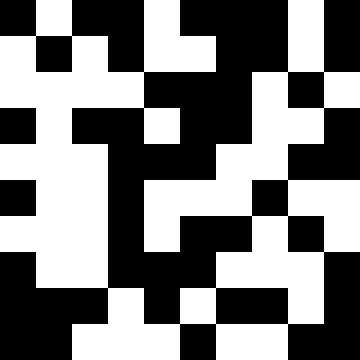[["black", "white", "black", "black", "white", "black", "black", "black", "white", "black"], ["white", "black", "white", "black", "white", "white", "black", "black", "white", "black"], ["white", "white", "white", "white", "black", "black", "black", "white", "black", "white"], ["black", "white", "black", "black", "white", "black", "black", "white", "white", "black"], ["white", "white", "white", "black", "black", "black", "white", "white", "black", "black"], ["black", "white", "white", "black", "white", "white", "white", "black", "white", "white"], ["white", "white", "white", "black", "white", "black", "black", "white", "black", "white"], ["black", "white", "white", "black", "black", "black", "white", "white", "white", "black"], ["black", "black", "black", "white", "black", "white", "black", "black", "white", "black"], ["black", "black", "white", "white", "white", "black", "white", "white", "black", "black"]]